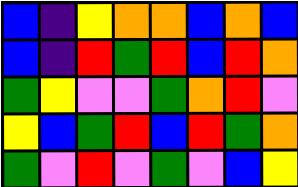[["blue", "indigo", "yellow", "orange", "orange", "blue", "orange", "blue"], ["blue", "indigo", "red", "green", "red", "blue", "red", "orange"], ["green", "yellow", "violet", "violet", "green", "orange", "red", "violet"], ["yellow", "blue", "green", "red", "blue", "red", "green", "orange"], ["green", "violet", "red", "violet", "green", "violet", "blue", "yellow"]]